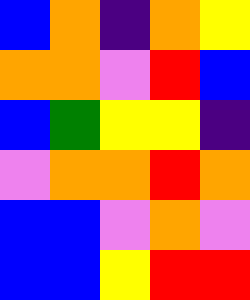[["blue", "orange", "indigo", "orange", "yellow"], ["orange", "orange", "violet", "red", "blue"], ["blue", "green", "yellow", "yellow", "indigo"], ["violet", "orange", "orange", "red", "orange"], ["blue", "blue", "violet", "orange", "violet"], ["blue", "blue", "yellow", "red", "red"]]